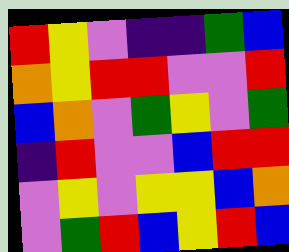[["red", "yellow", "violet", "indigo", "indigo", "green", "blue"], ["orange", "yellow", "red", "red", "violet", "violet", "red"], ["blue", "orange", "violet", "green", "yellow", "violet", "green"], ["indigo", "red", "violet", "violet", "blue", "red", "red"], ["violet", "yellow", "violet", "yellow", "yellow", "blue", "orange"], ["violet", "green", "red", "blue", "yellow", "red", "blue"]]